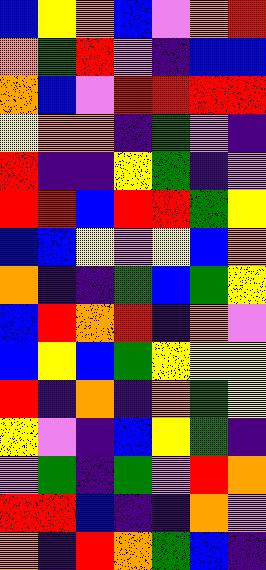[["blue", "yellow", "orange", "blue", "violet", "orange", "red"], ["orange", "green", "red", "violet", "indigo", "blue", "blue"], ["orange", "blue", "violet", "red", "red", "red", "red"], ["yellow", "orange", "orange", "indigo", "green", "violet", "indigo"], ["red", "indigo", "indigo", "yellow", "green", "indigo", "violet"], ["red", "red", "blue", "red", "red", "green", "yellow"], ["blue", "blue", "yellow", "violet", "yellow", "blue", "orange"], ["orange", "indigo", "indigo", "green", "blue", "green", "yellow"], ["blue", "red", "orange", "red", "indigo", "orange", "violet"], ["blue", "yellow", "blue", "green", "yellow", "yellow", "yellow"], ["red", "indigo", "orange", "indigo", "orange", "green", "yellow"], ["yellow", "violet", "indigo", "blue", "yellow", "green", "indigo"], ["violet", "green", "indigo", "green", "violet", "red", "orange"], ["red", "red", "blue", "indigo", "indigo", "orange", "violet"], ["orange", "indigo", "red", "orange", "green", "blue", "indigo"]]